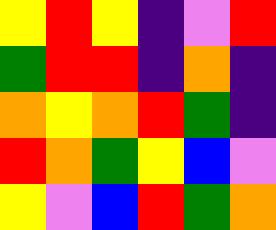[["yellow", "red", "yellow", "indigo", "violet", "red"], ["green", "red", "red", "indigo", "orange", "indigo"], ["orange", "yellow", "orange", "red", "green", "indigo"], ["red", "orange", "green", "yellow", "blue", "violet"], ["yellow", "violet", "blue", "red", "green", "orange"]]